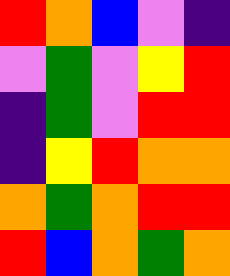[["red", "orange", "blue", "violet", "indigo"], ["violet", "green", "violet", "yellow", "red"], ["indigo", "green", "violet", "red", "red"], ["indigo", "yellow", "red", "orange", "orange"], ["orange", "green", "orange", "red", "red"], ["red", "blue", "orange", "green", "orange"]]